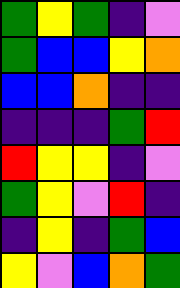[["green", "yellow", "green", "indigo", "violet"], ["green", "blue", "blue", "yellow", "orange"], ["blue", "blue", "orange", "indigo", "indigo"], ["indigo", "indigo", "indigo", "green", "red"], ["red", "yellow", "yellow", "indigo", "violet"], ["green", "yellow", "violet", "red", "indigo"], ["indigo", "yellow", "indigo", "green", "blue"], ["yellow", "violet", "blue", "orange", "green"]]